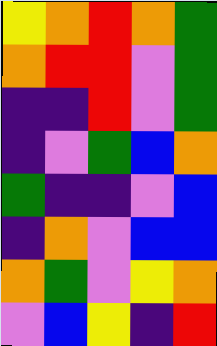[["yellow", "orange", "red", "orange", "green"], ["orange", "red", "red", "violet", "green"], ["indigo", "indigo", "red", "violet", "green"], ["indigo", "violet", "green", "blue", "orange"], ["green", "indigo", "indigo", "violet", "blue"], ["indigo", "orange", "violet", "blue", "blue"], ["orange", "green", "violet", "yellow", "orange"], ["violet", "blue", "yellow", "indigo", "red"]]